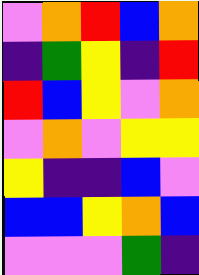[["violet", "orange", "red", "blue", "orange"], ["indigo", "green", "yellow", "indigo", "red"], ["red", "blue", "yellow", "violet", "orange"], ["violet", "orange", "violet", "yellow", "yellow"], ["yellow", "indigo", "indigo", "blue", "violet"], ["blue", "blue", "yellow", "orange", "blue"], ["violet", "violet", "violet", "green", "indigo"]]